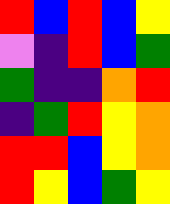[["red", "blue", "red", "blue", "yellow"], ["violet", "indigo", "red", "blue", "green"], ["green", "indigo", "indigo", "orange", "red"], ["indigo", "green", "red", "yellow", "orange"], ["red", "red", "blue", "yellow", "orange"], ["red", "yellow", "blue", "green", "yellow"]]